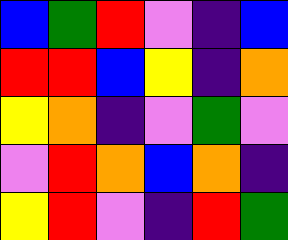[["blue", "green", "red", "violet", "indigo", "blue"], ["red", "red", "blue", "yellow", "indigo", "orange"], ["yellow", "orange", "indigo", "violet", "green", "violet"], ["violet", "red", "orange", "blue", "orange", "indigo"], ["yellow", "red", "violet", "indigo", "red", "green"]]